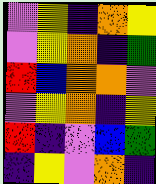[["violet", "yellow", "indigo", "orange", "yellow"], ["violet", "yellow", "orange", "indigo", "green"], ["red", "blue", "orange", "orange", "violet"], ["violet", "yellow", "orange", "indigo", "yellow"], ["red", "indigo", "violet", "blue", "green"], ["indigo", "yellow", "violet", "orange", "indigo"]]